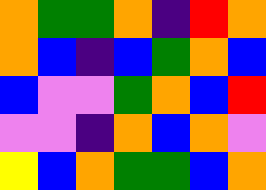[["orange", "green", "green", "orange", "indigo", "red", "orange"], ["orange", "blue", "indigo", "blue", "green", "orange", "blue"], ["blue", "violet", "violet", "green", "orange", "blue", "red"], ["violet", "violet", "indigo", "orange", "blue", "orange", "violet"], ["yellow", "blue", "orange", "green", "green", "blue", "orange"]]